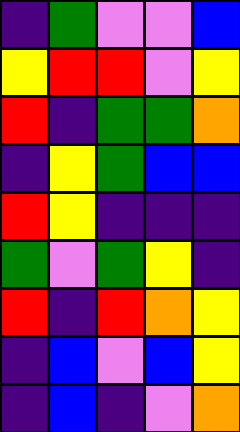[["indigo", "green", "violet", "violet", "blue"], ["yellow", "red", "red", "violet", "yellow"], ["red", "indigo", "green", "green", "orange"], ["indigo", "yellow", "green", "blue", "blue"], ["red", "yellow", "indigo", "indigo", "indigo"], ["green", "violet", "green", "yellow", "indigo"], ["red", "indigo", "red", "orange", "yellow"], ["indigo", "blue", "violet", "blue", "yellow"], ["indigo", "blue", "indigo", "violet", "orange"]]